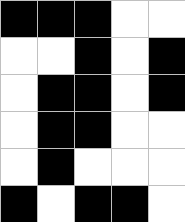[["black", "black", "black", "white", "white"], ["white", "white", "black", "white", "black"], ["white", "black", "black", "white", "black"], ["white", "black", "black", "white", "white"], ["white", "black", "white", "white", "white"], ["black", "white", "black", "black", "white"]]